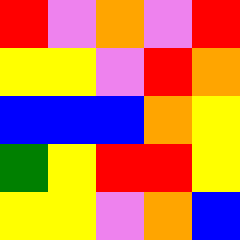[["red", "violet", "orange", "violet", "red"], ["yellow", "yellow", "violet", "red", "orange"], ["blue", "blue", "blue", "orange", "yellow"], ["green", "yellow", "red", "red", "yellow"], ["yellow", "yellow", "violet", "orange", "blue"]]